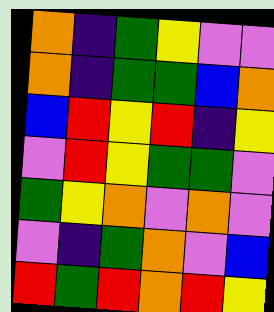[["orange", "indigo", "green", "yellow", "violet", "violet"], ["orange", "indigo", "green", "green", "blue", "orange"], ["blue", "red", "yellow", "red", "indigo", "yellow"], ["violet", "red", "yellow", "green", "green", "violet"], ["green", "yellow", "orange", "violet", "orange", "violet"], ["violet", "indigo", "green", "orange", "violet", "blue"], ["red", "green", "red", "orange", "red", "yellow"]]